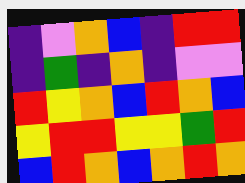[["indigo", "violet", "orange", "blue", "indigo", "red", "red"], ["indigo", "green", "indigo", "orange", "indigo", "violet", "violet"], ["red", "yellow", "orange", "blue", "red", "orange", "blue"], ["yellow", "red", "red", "yellow", "yellow", "green", "red"], ["blue", "red", "orange", "blue", "orange", "red", "orange"]]